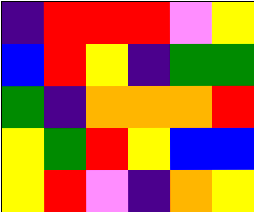[["indigo", "red", "red", "red", "violet", "yellow"], ["blue", "red", "yellow", "indigo", "green", "green"], ["green", "indigo", "orange", "orange", "orange", "red"], ["yellow", "green", "red", "yellow", "blue", "blue"], ["yellow", "red", "violet", "indigo", "orange", "yellow"]]